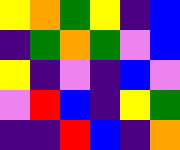[["yellow", "orange", "green", "yellow", "indigo", "blue"], ["indigo", "green", "orange", "green", "violet", "blue"], ["yellow", "indigo", "violet", "indigo", "blue", "violet"], ["violet", "red", "blue", "indigo", "yellow", "green"], ["indigo", "indigo", "red", "blue", "indigo", "orange"]]